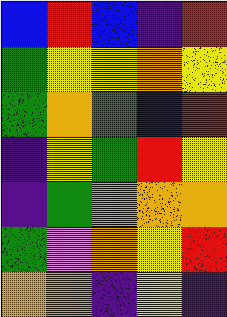[["blue", "red", "blue", "indigo", "red"], ["green", "yellow", "yellow", "orange", "yellow"], ["green", "orange", "green", "blue", "red"], ["indigo", "yellow", "green", "red", "yellow"], ["indigo", "green", "orange", "orange", "orange"], ["green", "violet", "orange", "yellow", "red"], ["orange", "orange", "indigo", "yellow", "indigo"]]